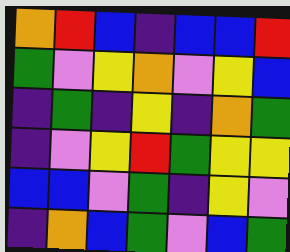[["orange", "red", "blue", "indigo", "blue", "blue", "red"], ["green", "violet", "yellow", "orange", "violet", "yellow", "blue"], ["indigo", "green", "indigo", "yellow", "indigo", "orange", "green"], ["indigo", "violet", "yellow", "red", "green", "yellow", "yellow"], ["blue", "blue", "violet", "green", "indigo", "yellow", "violet"], ["indigo", "orange", "blue", "green", "violet", "blue", "green"]]